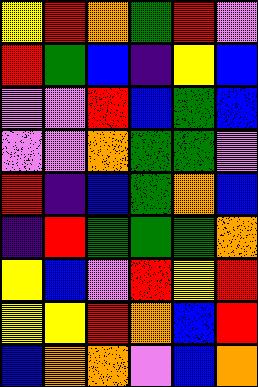[["yellow", "red", "orange", "green", "red", "violet"], ["red", "green", "blue", "indigo", "yellow", "blue"], ["violet", "violet", "red", "blue", "green", "blue"], ["violet", "violet", "orange", "green", "green", "violet"], ["red", "indigo", "blue", "green", "orange", "blue"], ["indigo", "red", "green", "green", "green", "orange"], ["yellow", "blue", "violet", "red", "yellow", "red"], ["yellow", "yellow", "red", "orange", "blue", "red"], ["blue", "orange", "orange", "violet", "blue", "orange"]]